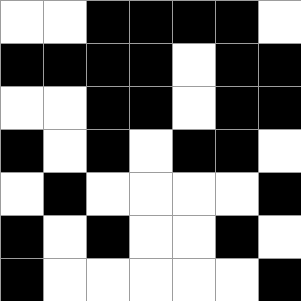[["white", "white", "black", "black", "black", "black", "white"], ["black", "black", "black", "black", "white", "black", "black"], ["white", "white", "black", "black", "white", "black", "black"], ["black", "white", "black", "white", "black", "black", "white"], ["white", "black", "white", "white", "white", "white", "black"], ["black", "white", "black", "white", "white", "black", "white"], ["black", "white", "white", "white", "white", "white", "black"]]